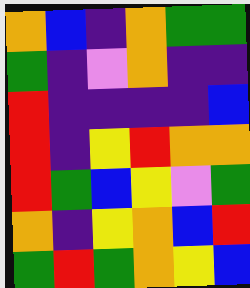[["orange", "blue", "indigo", "orange", "green", "green"], ["green", "indigo", "violet", "orange", "indigo", "indigo"], ["red", "indigo", "indigo", "indigo", "indigo", "blue"], ["red", "indigo", "yellow", "red", "orange", "orange"], ["red", "green", "blue", "yellow", "violet", "green"], ["orange", "indigo", "yellow", "orange", "blue", "red"], ["green", "red", "green", "orange", "yellow", "blue"]]